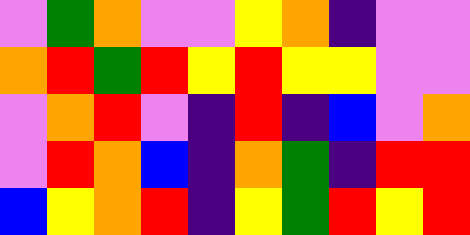[["violet", "green", "orange", "violet", "violet", "yellow", "orange", "indigo", "violet", "violet"], ["orange", "red", "green", "red", "yellow", "red", "yellow", "yellow", "violet", "violet"], ["violet", "orange", "red", "violet", "indigo", "red", "indigo", "blue", "violet", "orange"], ["violet", "red", "orange", "blue", "indigo", "orange", "green", "indigo", "red", "red"], ["blue", "yellow", "orange", "red", "indigo", "yellow", "green", "red", "yellow", "red"]]